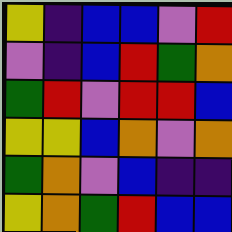[["yellow", "indigo", "blue", "blue", "violet", "red"], ["violet", "indigo", "blue", "red", "green", "orange"], ["green", "red", "violet", "red", "red", "blue"], ["yellow", "yellow", "blue", "orange", "violet", "orange"], ["green", "orange", "violet", "blue", "indigo", "indigo"], ["yellow", "orange", "green", "red", "blue", "blue"]]